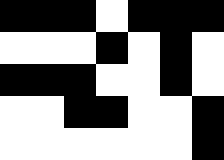[["black", "black", "black", "white", "black", "black", "black"], ["white", "white", "white", "black", "white", "black", "white"], ["black", "black", "black", "white", "white", "black", "white"], ["white", "white", "black", "black", "white", "white", "black"], ["white", "white", "white", "white", "white", "white", "black"]]